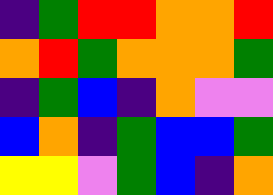[["indigo", "green", "red", "red", "orange", "orange", "red"], ["orange", "red", "green", "orange", "orange", "orange", "green"], ["indigo", "green", "blue", "indigo", "orange", "violet", "violet"], ["blue", "orange", "indigo", "green", "blue", "blue", "green"], ["yellow", "yellow", "violet", "green", "blue", "indigo", "orange"]]